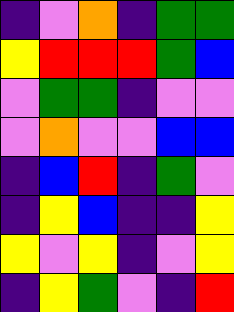[["indigo", "violet", "orange", "indigo", "green", "green"], ["yellow", "red", "red", "red", "green", "blue"], ["violet", "green", "green", "indigo", "violet", "violet"], ["violet", "orange", "violet", "violet", "blue", "blue"], ["indigo", "blue", "red", "indigo", "green", "violet"], ["indigo", "yellow", "blue", "indigo", "indigo", "yellow"], ["yellow", "violet", "yellow", "indigo", "violet", "yellow"], ["indigo", "yellow", "green", "violet", "indigo", "red"]]